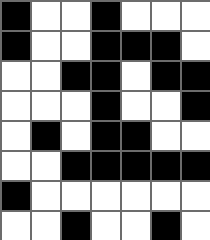[["black", "white", "white", "black", "white", "white", "white"], ["black", "white", "white", "black", "black", "black", "white"], ["white", "white", "black", "black", "white", "black", "black"], ["white", "white", "white", "black", "white", "white", "black"], ["white", "black", "white", "black", "black", "white", "white"], ["white", "white", "black", "black", "black", "black", "black"], ["black", "white", "white", "white", "white", "white", "white"], ["white", "white", "black", "white", "white", "black", "white"]]